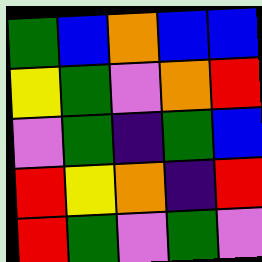[["green", "blue", "orange", "blue", "blue"], ["yellow", "green", "violet", "orange", "red"], ["violet", "green", "indigo", "green", "blue"], ["red", "yellow", "orange", "indigo", "red"], ["red", "green", "violet", "green", "violet"]]